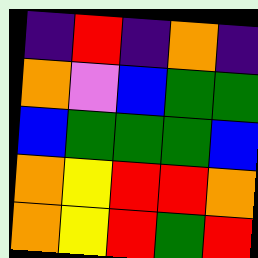[["indigo", "red", "indigo", "orange", "indigo"], ["orange", "violet", "blue", "green", "green"], ["blue", "green", "green", "green", "blue"], ["orange", "yellow", "red", "red", "orange"], ["orange", "yellow", "red", "green", "red"]]